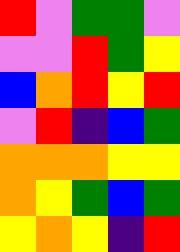[["red", "violet", "green", "green", "violet"], ["violet", "violet", "red", "green", "yellow"], ["blue", "orange", "red", "yellow", "red"], ["violet", "red", "indigo", "blue", "green"], ["orange", "orange", "orange", "yellow", "yellow"], ["orange", "yellow", "green", "blue", "green"], ["yellow", "orange", "yellow", "indigo", "red"]]